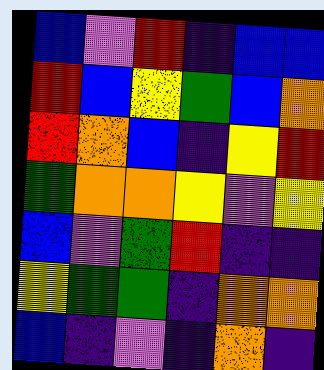[["blue", "violet", "red", "indigo", "blue", "blue"], ["red", "blue", "yellow", "green", "blue", "orange"], ["red", "orange", "blue", "indigo", "yellow", "red"], ["green", "orange", "orange", "yellow", "violet", "yellow"], ["blue", "violet", "green", "red", "indigo", "indigo"], ["yellow", "green", "green", "indigo", "orange", "orange"], ["blue", "indigo", "violet", "indigo", "orange", "indigo"]]